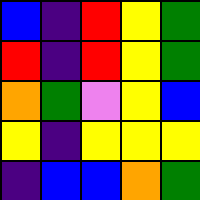[["blue", "indigo", "red", "yellow", "green"], ["red", "indigo", "red", "yellow", "green"], ["orange", "green", "violet", "yellow", "blue"], ["yellow", "indigo", "yellow", "yellow", "yellow"], ["indigo", "blue", "blue", "orange", "green"]]